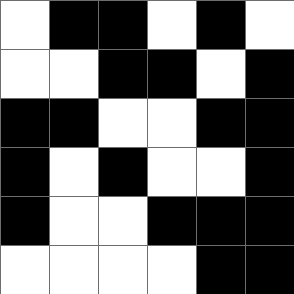[["white", "black", "black", "white", "black", "white"], ["white", "white", "black", "black", "white", "black"], ["black", "black", "white", "white", "black", "black"], ["black", "white", "black", "white", "white", "black"], ["black", "white", "white", "black", "black", "black"], ["white", "white", "white", "white", "black", "black"]]